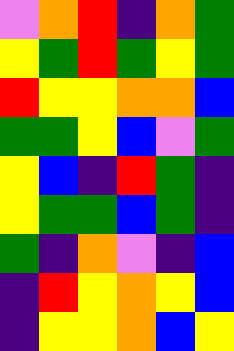[["violet", "orange", "red", "indigo", "orange", "green"], ["yellow", "green", "red", "green", "yellow", "green"], ["red", "yellow", "yellow", "orange", "orange", "blue"], ["green", "green", "yellow", "blue", "violet", "green"], ["yellow", "blue", "indigo", "red", "green", "indigo"], ["yellow", "green", "green", "blue", "green", "indigo"], ["green", "indigo", "orange", "violet", "indigo", "blue"], ["indigo", "red", "yellow", "orange", "yellow", "blue"], ["indigo", "yellow", "yellow", "orange", "blue", "yellow"]]